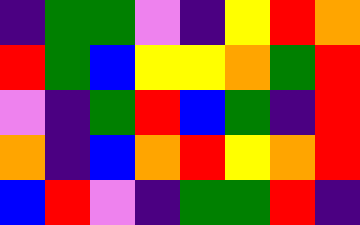[["indigo", "green", "green", "violet", "indigo", "yellow", "red", "orange"], ["red", "green", "blue", "yellow", "yellow", "orange", "green", "red"], ["violet", "indigo", "green", "red", "blue", "green", "indigo", "red"], ["orange", "indigo", "blue", "orange", "red", "yellow", "orange", "red"], ["blue", "red", "violet", "indigo", "green", "green", "red", "indigo"]]